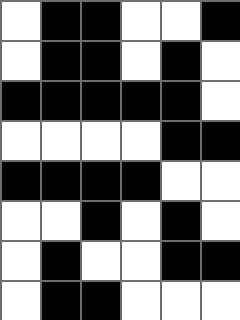[["white", "black", "black", "white", "white", "black"], ["white", "black", "black", "white", "black", "white"], ["black", "black", "black", "black", "black", "white"], ["white", "white", "white", "white", "black", "black"], ["black", "black", "black", "black", "white", "white"], ["white", "white", "black", "white", "black", "white"], ["white", "black", "white", "white", "black", "black"], ["white", "black", "black", "white", "white", "white"]]